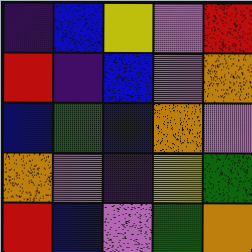[["indigo", "blue", "yellow", "violet", "red"], ["red", "indigo", "blue", "violet", "orange"], ["blue", "green", "blue", "orange", "violet"], ["orange", "violet", "indigo", "yellow", "green"], ["red", "blue", "violet", "green", "orange"]]